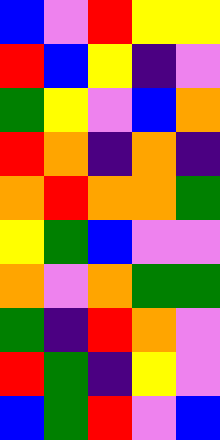[["blue", "violet", "red", "yellow", "yellow"], ["red", "blue", "yellow", "indigo", "violet"], ["green", "yellow", "violet", "blue", "orange"], ["red", "orange", "indigo", "orange", "indigo"], ["orange", "red", "orange", "orange", "green"], ["yellow", "green", "blue", "violet", "violet"], ["orange", "violet", "orange", "green", "green"], ["green", "indigo", "red", "orange", "violet"], ["red", "green", "indigo", "yellow", "violet"], ["blue", "green", "red", "violet", "blue"]]